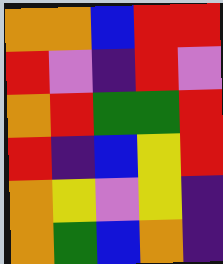[["orange", "orange", "blue", "red", "red"], ["red", "violet", "indigo", "red", "violet"], ["orange", "red", "green", "green", "red"], ["red", "indigo", "blue", "yellow", "red"], ["orange", "yellow", "violet", "yellow", "indigo"], ["orange", "green", "blue", "orange", "indigo"]]